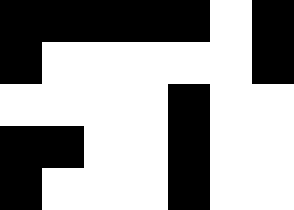[["black", "black", "black", "black", "black", "white", "black"], ["black", "white", "white", "white", "white", "white", "black"], ["white", "white", "white", "white", "black", "white", "white"], ["black", "black", "white", "white", "black", "white", "white"], ["black", "white", "white", "white", "black", "white", "white"]]